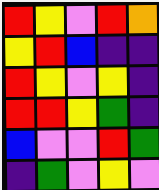[["red", "yellow", "violet", "red", "orange"], ["yellow", "red", "blue", "indigo", "indigo"], ["red", "yellow", "violet", "yellow", "indigo"], ["red", "red", "yellow", "green", "indigo"], ["blue", "violet", "violet", "red", "green"], ["indigo", "green", "violet", "yellow", "violet"]]